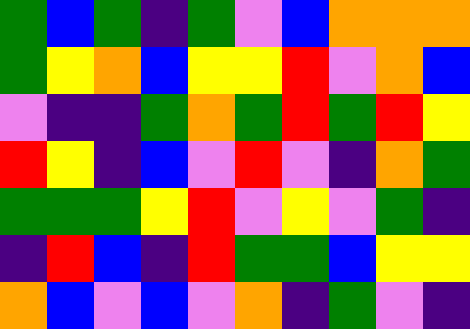[["green", "blue", "green", "indigo", "green", "violet", "blue", "orange", "orange", "orange"], ["green", "yellow", "orange", "blue", "yellow", "yellow", "red", "violet", "orange", "blue"], ["violet", "indigo", "indigo", "green", "orange", "green", "red", "green", "red", "yellow"], ["red", "yellow", "indigo", "blue", "violet", "red", "violet", "indigo", "orange", "green"], ["green", "green", "green", "yellow", "red", "violet", "yellow", "violet", "green", "indigo"], ["indigo", "red", "blue", "indigo", "red", "green", "green", "blue", "yellow", "yellow"], ["orange", "blue", "violet", "blue", "violet", "orange", "indigo", "green", "violet", "indigo"]]